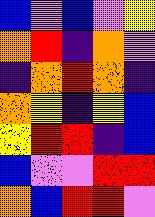[["blue", "violet", "blue", "violet", "yellow"], ["orange", "red", "indigo", "orange", "violet"], ["indigo", "orange", "red", "orange", "indigo"], ["orange", "yellow", "indigo", "yellow", "blue"], ["yellow", "red", "red", "indigo", "blue"], ["blue", "violet", "violet", "red", "red"], ["orange", "blue", "red", "red", "violet"]]